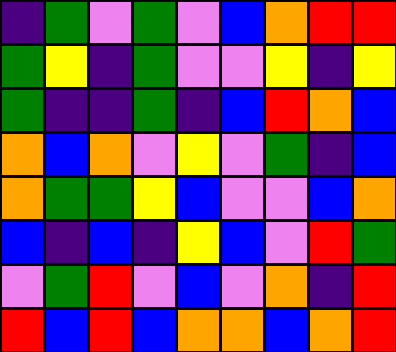[["indigo", "green", "violet", "green", "violet", "blue", "orange", "red", "red"], ["green", "yellow", "indigo", "green", "violet", "violet", "yellow", "indigo", "yellow"], ["green", "indigo", "indigo", "green", "indigo", "blue", "red", "orange", "blue"], ["orange", "blue", "orange", "violet", "yellow", "violet", "green", "indigo", "blue"], ["orange", "green", "green", "yellow", "blue", "violet", "violet", "blue", "orange"], ["blue", "indigo", "blue", "indigo", "yellow", "blue", "violet", "red", "green"], ["violet", "green", "red", "violet", "blue", "violet", "orange", "indigo", "red"], ["red", "blue", "red", "blue", "orange", "orange", "blue", "orange", "red"]]